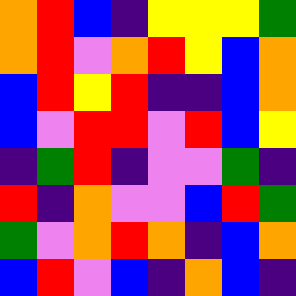[["orange", "red", "blue", "indigo", "yellow", "yellow", "yellow", "green"], ["orange", "red", "violet", "orange", "red", "yellow", "blue", "orange"], ["blue", "red", "yellow", "red", "indigo", "indigo", "blue", "orange"], ["blue", "violet", "red", "red", "violet", "red", "blue", "yellow"], ["indigo", "green", "red", "indigo", "violet", "violet", "green", "indigo"], ["red", "indigo", "orange", "violet", "violet", "blue", "red", "green"], ["green", "violet", "orange", "red", "orange", "indigo", "blue", "orange"], ["blue", "red", "violet", "blue", "indigo", "orange", "blue", "indigo"]]